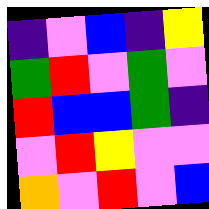[["indigo", "violet", "blue", "indigo", "yellow"], ["green", "red", "violet", "green", "violet"], ["red", "blue", "blue", "green", "indigo"], ["violet", "red", "yellow", "violet", "violet"], ["orange", "violet", "red", "violet", "blue"]]